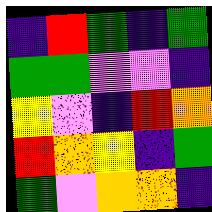[["indigo", "red", "green", "indigo", "green"], ["green", "green", "violet", "violet", "indigo"], ["yellow", "violet", "indigo", "red", "orange"], ["red", "orange", "yellow", "indigo", "green"], ["green", "violet", "orange", "orange", "indigo"]]